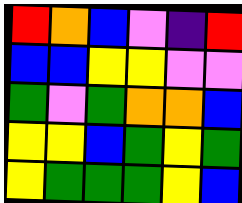[["red", "orange", "blue", "violet", "indigo", "red"], ["blue", "blue", "yellow", "yellow", "violet", "violet"], ["green", "violet", "green", "orange", "orange", "blue"], ["yellow", "yellow", "blue", "green", "yellow", "green"], ["yellow", "green", "green", "green", "yellow", "blue"]]